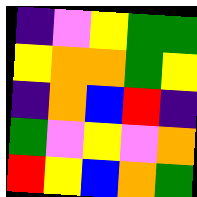[["indigo", "violet", "yellow", "green", "green"], ["yellow", "orange", "orange", "green", "yellow"], ["indigo", "orange", "blue", "red", "indigo"], ["green", "violet", "yellow", "violet", "orange"], ["red", "yellow", "blue", "orange", "green"]]